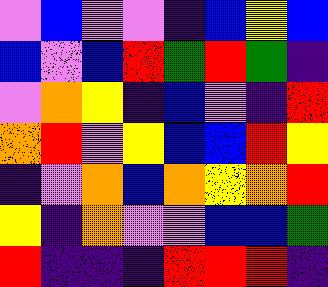[["violet", "blue", "violet", "violet", "indigo", "blue", "yellow", "blue"], ["blue", "violet", "blue", "red", "green", "red", "green", "indigo"], ["violet", "orange", "yellow", "indigo", "blue", "violet", "indigo", "red"], ["orange", "red", "violet", "yellow", "blue", "blue", "red", "yellow"], ["indigo", "violet", "orange", "blue", "orange", "yellow", "orange", "red"], ["yellow", "indigo", "orange", "violet", "violet", "blue", "blue", "green"], ["red", "indigo", "indigo", "indigo", "red", "red", "red", "indigo"]]